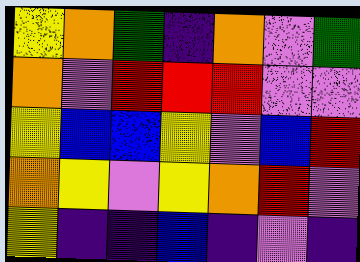[["yellow", "orange", "green", "indigo", "orange", "violet", "green"], ["orange", "violet", "red", "red", "red", "violet", "violet"], ["yellow", "blue", "blue", "yellow", "violet", "blue", "red"], ["orange", "yellow", "violet", "yellow", "orange", "red", "violet"], ["yellow", "indigo", "indigo", "blue", "indigo", "violet", "indigo"]]